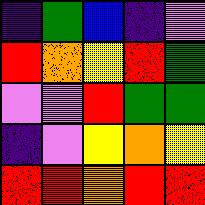[["indigo", "green", "blue", "indigo", "violet"], ["red", "orange", "yellow", "red", "green"], ["violet", "violet", "red", "green", "green"], ["indigo", "violet", "yellow", "orange", "yellow"], ["red", "red", "orange", "red", "red"]]